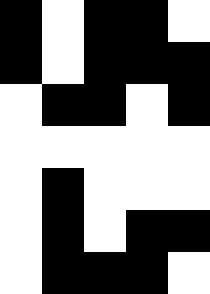[["black", "white", "black", "black", "white"], ["black", "white", "black", "black", "black"], ["white", "black", "black", "white", "black"], ["white", "white", "white", "white", "white"], ["white", "black", "white", "white", "white"], ["white", "black", "white", "black", "black"], ["white", "black", "black", "black", "white"]]